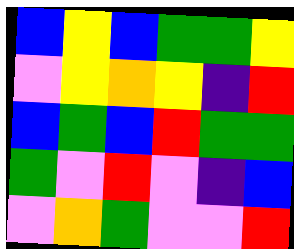[["blue", "yellow", "blue", "green", "green", "yellow"], ["violet", "yellow", "orange", "yellow", "indigo", "red"], ["blue", "green", "blue", "red", "green", "green"], ["green", "violet", "red", "violet", "indigo", "blue"], ["violet", "orange", "green", "violet", "violet", "red"]]